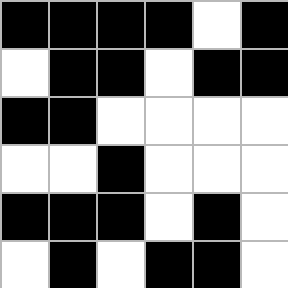[["black", "black", "black", "black", "white", "black"], ["white", "black", "black", "white", "black", "black"], ["black", "black", "white", "white", "white", "white"], ["white", "white", "black", "white", "white", "white"], ["black", "black", "black", "white", "black", "white"], ["white", "black", "white", "black", "black", "white"]]